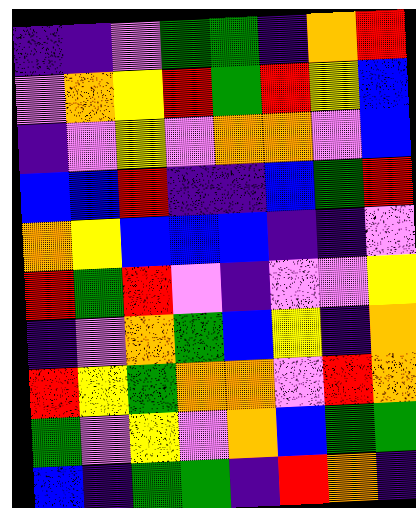[["indigo", "indigo", "violet", "green", "green", "indigo", "orange", "red"], ["violet", "orange", "yellow", "red", "green", "red", "yellow", "blue"], ["indigo", "violet", "yellow", "violet", "orange", "orange", "violet", "blue"], ["blue", "blue", "red", "indigo", "indigo", "blue", "green", "red"], ["orange", "yellow", "blue", "blue", "blue", "indigo", "indigo", "violet"], ["red", "green", "red", "violet", "indigo", "violet", "violet", "yellow"], ["indigo", "violet", "orange", "green", "blue", "yellow", "indigo", "orange"], ["red", "yellow", "green", "orange", "orange", "violet", "red", "orange"], ["green", "violet", "yellow", "violet", "orange", "blue", "green", "green"], ["blue", "indigo", "green", "green", "indigo", "red", "orange", "indigo"]]